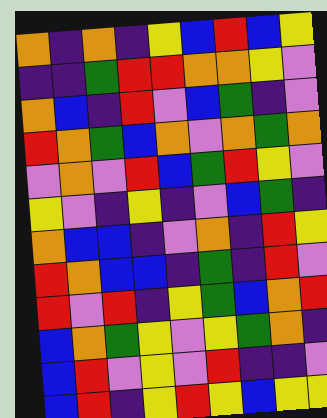[["orange", "indigo", "orange", "indigo", "yellow", "blue", "red", "blue", "yellow"], ["indigo", "indigo", "green", "red", "red", "orange", "orange", "yellow", "violet"], ["orange", "blue", "indigo", "red", "violet", "blue", "green", "indigo", "violet"], ["red", "orange", "green", "blue", "orange", "violet", "orange", "green", "orange"], ["violet", "orange", "violet", "red", "blue", "green", "red", "yellow", "violet"], ["yellow", "violet", "indigo", "yellow", "indigo", "violet", "blue", "green", "indigo"], ["orange", "blue", "blue", "indigo", "violet", "orange", "indigo", "red", "yellow"], ["red", "orange", "blue", "blue", "indigo", "green", "indigo", "red", "violet"], ["red", "violet", "red", "indigo", "yellow", "green", "blue", "orange", "red"], ["blue", "orange", "green", "yellow", "violet", "yellow", "green", "orange", "indigo"], ["blue", "red", "violet", "yellow", "violet", "red", "indigo", "indigo", "violet"], ["blue", "red", "indigo", "yellow", "red", "yellow", "blue", "yellow", "yellow"]]